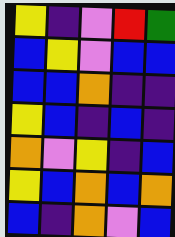[["yellow", "indigo", "violet", "red", "green"], ["blue", "yellow", "violet", "blue", "blue"], ["blue", "blue", "orange", "indigo", "indigo"], ["yellow", "blue", "indigo", "blue", "indigo"], ["orange", "violet", "yellow", "indigo", "blue"], ["yellow", "blue", "orange", "blue", "orange"], ["blue", "indigo", "orange", "violet", "blue"]]